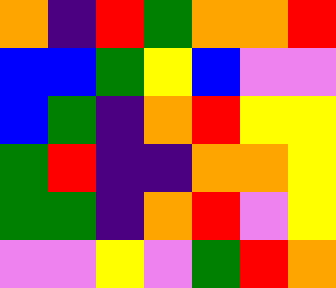[["orange", "indigo", "red", "green", "orange", "orange", "red"], ["blue", "blue", "green", "yellow", "blue", "violet", "violet"], ["blue", "green", "indigo", "orange", "red", "yellow", "yellow"], ["green", "red", "indigo", "indigo", "orange", "orange", "yellow"], ["green", "green", "indigo", "orange", "red", "violet", "yellow"], ["violet", "violet", "yellow", "violet", "green", "red", "orange"]]